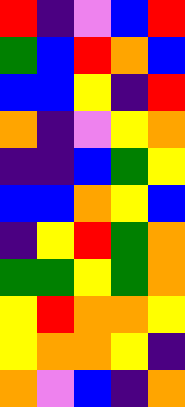[["red", "indigo", "violet", "blue", "red"], ["green", "blue", "red", "orange", "blue"], ["blue", "blue", "yellow", "indigo", "red"], ["orange", "indigo", "violet", "yellow", "orange"], ["indigo", "indigo", "blue", "green", "yellow"], ["blue", "blue", "orange", "yellow", "blue"], ["indigo", "yellow", "red", "green", "orange"], ["green", "green", "yellow", "green", "orange"], ["yellow", "red", "orange", "orange", "yellow"], ["yellow", "orange", "orange", "yellow", "indigo"], ["orange", "violet", "blue", "indigo", "orange"]]